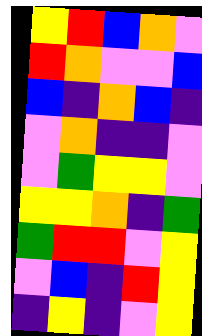[["yellow", "red", "blue", "orange", "violet"], ["red", "orange", "violet", "violet", "blue"], ["blue", "indigo", "orange", "blue", "indigo"], ["violet", "orange", "indigo", "indigo", "violet"], ["violet", "green", "yellow", "yellow", "violet"], ["yellow", "yellow", "orange", "indigo", "green"], ["green", "red", "red", "violet", "yellow"], ["violet", "blue", "indigo", "red", "yellow"], ["indigo", "yellow", "indigo", "violet", "yellow"]]